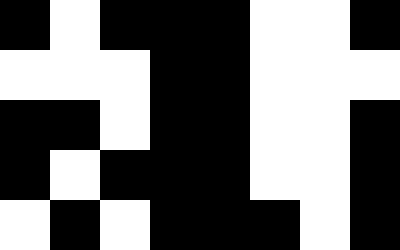[["black", "white", "black", "black", "black", "white", "white", "black"], ["white", "white", "white", "black", "black", "white", "white", "white"], ["black", "black", "white", "black", "black", "white", "white", "black"], ["black", "white", "black", "black", "black", "white", "white", "black"], ["white", "black", "white", "black", "black", "black", "white", "black"]]